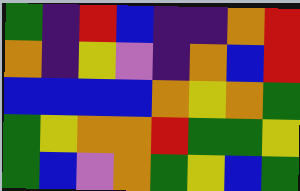[["green", "indigo", "red", "blue", "indigo", "indigo", "orange", "red"], ["orange", "indigo", "yellow", "violet", "indigo", "orange", "blue", "red"], ["blue", "blue", "blue", "blue", "orange", "yellow", "orange", "green"], ["green", "yellow", "orange", "orange", "red", "green", "green", "yellow"], ["green", "blue", "violet", "orange", "green", "yellow", "blue", "green"]]